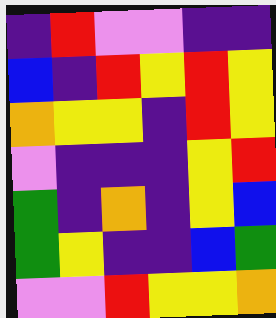[["indigo", "red", "violet", "violet", "indigo", "indigo"], ["blue", "indigo", "red", "yellow", "red", "yellow"], ["orange", "yellow", "yellow", "indigo", "red", "yellow"], ["violet", "indigo", "indigo", "indigo", "yellow", "red"], ["green", "indigo", "orange", "indigo", "yellow", "blue"], ["green", "yellow", "indigo", "indigo", "blue", "green"], ["violet", "violet", "red", "yellow", "yellow", "orange"]]